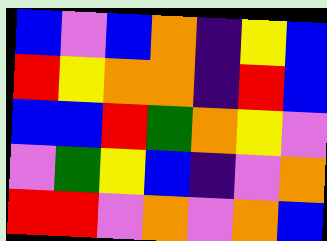[["blue", "violet", "blue", "orange", "indigo", "yellow", "blue"], ["red", "yellow", "orange", "orange", "indigo", "red", "blue"], ["blue", "blue", "red", "green", "orange", "yellow", "violet"], ["violet", "green", "yellow", "blue", "indigo", "violet", "orange"], ["red", "red", "violet", "orange", "violet", "orange", "blue"]]